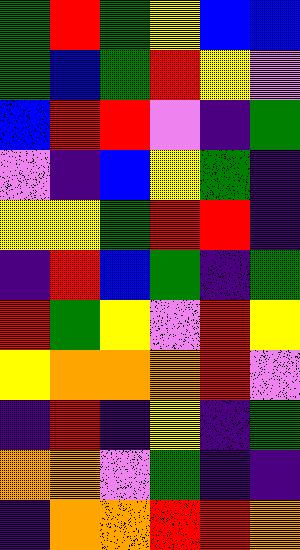[["green", "red", "green", "yellow", "blue", "blue"], ["green", "blue", "green", "red", "yellow", "violet"], ["blue", "red", "red", "violet", "indigo", "green"], ["violet", "indigo", "blue", "yellow", "green", "indigo"], ["yellow", "yellow", "green", "red", "red", "indigo"], ["indigo", "red", "blue", "green", "indigo", "green"], ["red", "green", "yellow", "violet", "red", "yellow"], ["yellow", "orange", "orange", "orange", "red", "violet"], ["indigo", "red", "indigo", "yellow", "indigo", "green"], ["orange", "orange", "violet", "green", "indigo", "indigo"], ["indigo", "orange", "orange", "red", "red", "orange"]]